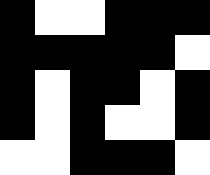[["black", "white", "white", "black", "black", "black"], ["black", "black", "black", "black", "black", "white"], ["black", "white", "black", "black", "white", "black"], ["black", "white", "black", "white", "white", "black"], ["white", "white", "black", "black", "black", "white"]]